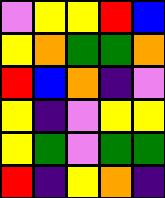[["violet", "yellow", "yellow", "red", "blue"], ["yellow", "orange", "green", "green", "orange"], ["red", "blue", "orange", "indigo", "violet"], ["yellow", "indigo", "violet", "yellow", "yellow"], ["yellow", "green", "violet", "green", "green"], ["red", "indigo", "yellow", "orange", "indigo"]]